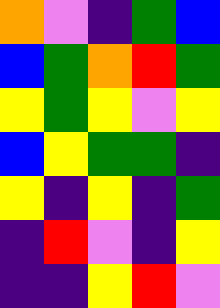[["orange", "violet", "indigo", "green", "blue"], ["blue", "green", "orange", "red", "green"], ["yellow", "green", "yellow", "violet", "yellow"], ["blue", "yellow", "green", "green", "indigo"], ["yellow", "indigo", "yellow", "indigo", "green"], ["indigo", "red", "violet", "indigo", "yellow"], ["indigo", "indigo", "yellow", "red", "violet"]]